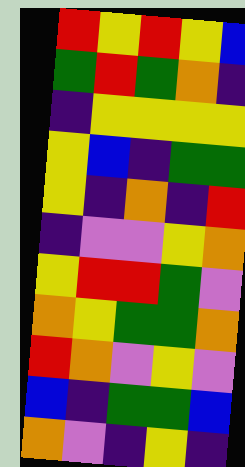[["red", "yellow", "red", "yellow", "blue"], ["green", "red", "green", "orange", "indigo"], ["indigo", "yellow", "yellow", "yellow", "yellow"], ["yellow", "blue", "indigo", "green", "green"], ["yellow", "indigo", "orange", "indigo", "red"], ["indigo", "violet", "violet", "yellow", "orange"], ["yellow", "red", "red", "green", "violet"], ["orange", "yellow", "green", "green", "orange"], ["red", "orange", "violet", "yellow", "violet"], ["blue", "indigo", "green", "green", "blue"], ["orange", "violet", "indigo", "yellow", "indigo"]]